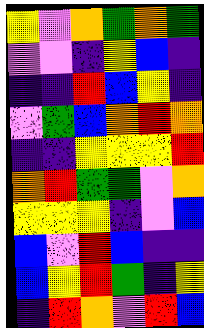[["yellow", "violet", "orange", "green", "orange", "green"], ["violet", "violet", "indigo", "yellow", "blue", "indigo"], ["indigo", "indigo", "red", "blue", "yellow", "indigo"], ["violet", "green", "blue", "orange", "red", "orange"], ["indigo", "indigo", "yellow", "yellow", "yellow", "red"], ["orange", "red", "green", "green", "violet", "orange"], ["yellow", "yellow", "yellow", "indigo", "violet", "blue"], ["blue", "violet", "red", "blue", "indigo", "indigo"], ["blue", "yellow", "red", "green", "indigo", "yellow"], ["indigo", "red", "orange", "violet", "red", "blue"]]